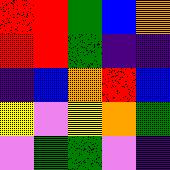[["red", "red", "green", "blue", "orange"], ["red", "red", "green", "indigo", "indigo"], ["indigo", "blue", "orange", "red", "blue"], ["yellow", "violet", "yellow", "orange", "green"], ["violet", "green", "green", "violet", "indigo"]]